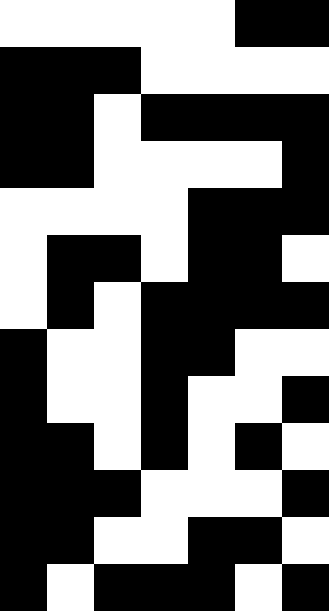[["white", "white", "white", "white", "white", "black", "black"], ["black", "black", "black", "white", "white", "white", "white"], ["black", "black", "white", "black", "black", "black", "black"], ["black", "black", "white", "white", "white", "white", "black"], ["white", "white", "white", "white", "black", "black", "black"], ["white", "black", "black", "white", "black", "black", "white"], ["white", "black", "white", "black", "black", "black", "black"], ["black", "white", "white", "black", "black", "white", "white"], ["black", "white", "white", "black", "white", "white", "black"], ["black", "black", "white", "black", "white", "black", "white"], ["black", "black", "black", "white", "white", "white", "black"], ["black", "black", "white", "white", "black", "black", "white"], ["black", "white", "black", "black", "black", "white", "black"]]